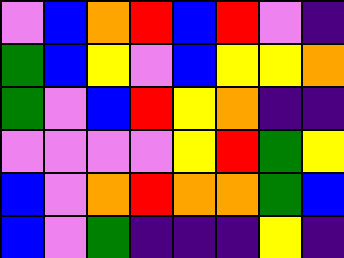[["violet", "blue", "orange", "red", "blue", "red", "violet", "indigo"], ["green", "blue", "yellow", "violet", "blue", "yellow", "yellow", "orange"], ["green", "violet", "blue", "red", "yellow", "orange", "indigo", "indigo"], ["violet", "violet", "violet", "violet", "yellow", "red", "green", "yellow"], ["blue", "violet", "orange", "red", "orange", "orange", "green", "blue"], ["blue", "violet", "green", "indigo", "indigo", "indigo", "yellow", "indigo"]]